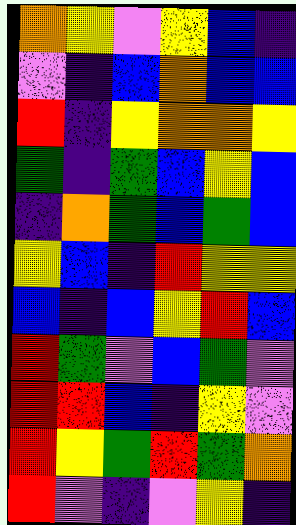[["orange", "yellow", "violet", "yellow", "blue", "indigo"], ["violet", "indigo", "blue", "orange", "blue", "blue"], ["red", "indigo", "yellow", "orange", "orange", "yellow"], ["green", "indigo", "green", "blue", "yellow", "blue"], ["indigo", "orange", "green", "blue", "green", "blue"], ["yellow", "blue", "indigo", "red", "yellow", "yellow"], ["blue", "indigo", "blue", "yellow", "red", "blue"], ["red", "green", "violet", "blue", "green", "violet"], ["red", "red", "blue", "indigo", "yellow", "violet"], ["red", "yellow", "green", "red", "green", "orange"], ["red", "violet", "indigo", "violet", "yellow", "indigo"]]